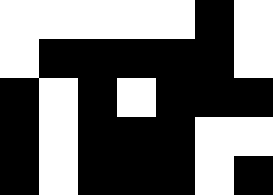[["white", "white", "white", "white", "white", "black", "white"], ["white", "black", "black", "black", "black", "black", "white"], ["black", "white", "black", "white", "black", "black", "black"], ["black", "white", "black", "black", "black", "white", "white"], ["black", "white", "black", "black", "black", "white", "black"]]